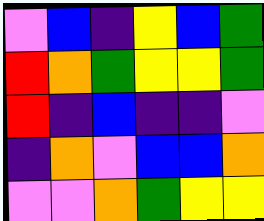[["violet", "blue", "indigo", "yellow", "blue", "green"], ["red", "orange", "green", "yellow", "yellow", "green"], ["red", "indigo", "blue", "indigo", "indigo", "violet"], ["indigo", "orange", "violet", "blue", "blue", "orange"], ["violet", "violet", "orange", "green", "yellow", "yellow"]]